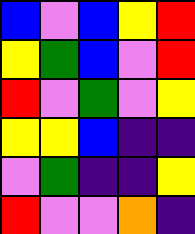[["blue", "violet", "blue", "yellow", "red"], ["yellow", "green", "blue", "violet", "red"], ["red", "violet", "green", "violet", "yellow"], ["yellow", "yellow", "blue", "indigo", "indigo"], ["violet", "green", "indigo", "indigo", "yellow"], ["red", "violet", "violet", "orange", "indigo"]]